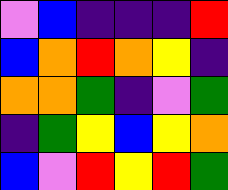[["violet", "blue", "indigo", "indigo", "indigo", "red"], ["blue", "orange", "red", "orange", "yellow", "indigo"], ["orange", "orange", "green", "indigo", "violet", "green"], ["indigo", "green", "yellow", "blue", "yellow", "orange"], ["blue", "violet", "red", "yellow", "red", "green"]]